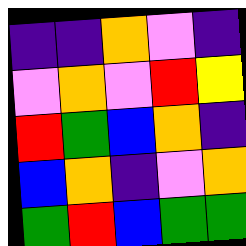[["indigo", "indigo", "orange", "violet", "indigo"], ["violet", "orange", "violet", "red", "yellow"], ["red", "green", "blue", "orange", "indigo"], ["blue", "orange", "indigo", "violet", "orange"], ["green", "red", "blue", "green", "green"]]